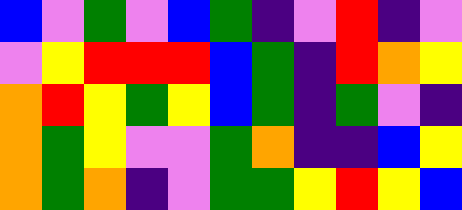[["blue", "violet", "green", "violet", "blue", "green", "indigo", "violet", "red", "indigo", "violet"], ["violet", "yellow", "red", "red", "red", "blue", "green", "indigo", "red", "orange", "yellow"], ["orange", "red", "yellow", "green", "yellow", "blue", "green", "indigo", "green", "violet", "indigo"], ["orange", "green", "yellow", "violet", "violet", "green", "orange", "indigo", "indigo", "blue", "yellow"], ["orange", "green", "orange", "indigo", "violet", "green", "green", "yellow", "red", "yellow", "blue"]]